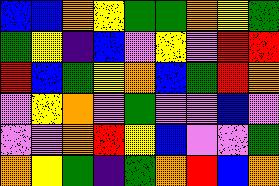[["blue", "blue", "orange", "yellow", "green", "green", "orange", "yellow", "green"], ["green", "yellow", "indigo", "blue", "violet", "yellow", "violet", "red", "red"], ["red", "blue", "green", "yellow", "orange", "blue", "green", "red", "orange"], ["violet", "yellow", "orange", "violet", "green", "violet", "violet", "blue", "violet"], ["violet", "violet", "orange", "red", "yellow", "blue", "violet", "violet", "green"], ["orange", "yellow", "green", "indigo", "green", "orange", "red", "blue", "orange"]]